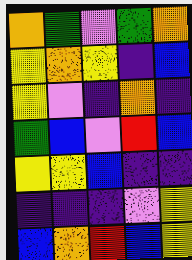[["orange", "green", "violet", "green", "orange"], ["yellow", "orange", "yellow", "indigo", "blue"], ["yellow", "violet", "indigo", "orange", "indigo"], ["green", "blue", "violet", "red", "blue"], ["yellow", "yellow", "blue", "indigo", "indigo"], ["indigo", "indigo", "indigo", "violet", "yellow"], ["blue", "orange", "red", "blue", "yellow"]]